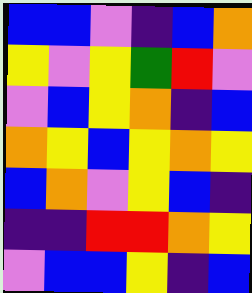[["blue", "blue", "violet", "indigo", "blue", "orange"], ["yellow", "violet", "yellow", "green", "red", "violet"], ["violet", "blue", "yellow", "orange", "indigo", "blue"], ["orange", "yellow", "blue", "yellow", "orange", "yellow"], ["blue", "orange", "violet", "yellow", "blue", "indigo"], ["indigo", "indigo", "red", "red", "orange", "yellow"], ["violet", "blue", "blue", "yellow", "indigo", "blue"]]